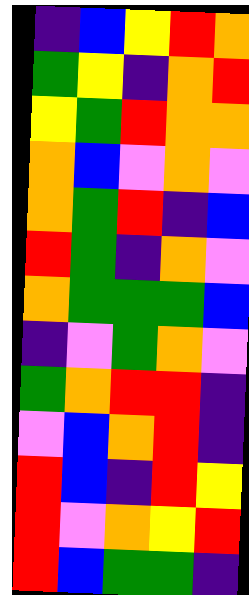[["indigo", "blue", "yellow", "red", "orange"], ["green", "yellow", "indigo", "orange", "red"], ["yellow", "green", "red", "orange", "orange"], ["orange", "blue", "violet", "orange", "violet"], ["orange", "green", "red", "indigo", "blue"], ["red", "green", "indigo", "orange", "violet"], ["orange", "green", "green", "green", "blue"], ["indigo", "violet", "green", "orange", "violet"], ["green", "orange", "red", "red", "indigo"], ["violet", "blue", "orange", "red", "indigo"], ["red", "blue", "indigo", "red", "yellow"], ["red", "violet", "orange", "yellow", "red"], ["red", "blue", "green", "green", "indigo"]]